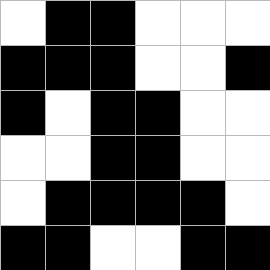[["white", "black", "black", "white", "white", "white"], ["black", "black", "black", "white", "white", "black"], ["black", "white", "black", "black", "white", "white"], ["white", "white", "black", "black", "white", "white"], ["white", "black", "black", "black", "black", "white"], ["black", "black", "white", "white", "black", "black"]]